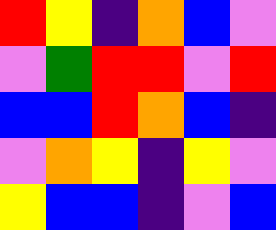[["red", "yellow", "indigo", "orange", "blue", "violet"], ["violet", "green", "red", "red", "violet", "red"], ["blue", "blue", "red", "orange", "blue", "indigo"], ["violet", "orange", "yellow", "indigo", "yellow", "violet"], ["yellow", "blue", "blue", "indigo", "violet", "blue"]]